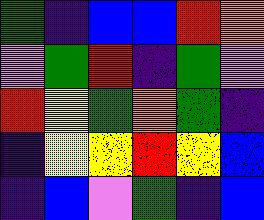[["green", "indigo", "blue", "blue", "red", "orange"], ["violet", "green", "red", "indigo", "green", "violet"], ["red", "yellow", "green", "orange", "green", "indigo"], ["indigo", "yellow", "yellow", "red", "yellow", "blue"], ["indigo", "blue", "violet", "green", "indigo", "blue"]]